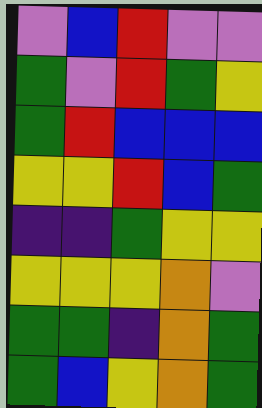[["violet", "blue", "red", "violet", "violet"], ["green", "violet", "red", "green", "yellow"], ["green", "red", "blue", "blue", "blue"], ["yellow", "yellow", "red", "blue", "green"], ["indigo", "indigo", "green", "yellow", "yellow"], ["yellow", "yellow", "yellow", "orange", "violet"], ["green", "green", "indigo", "orange", "green"], ["green", "blue", "yellow", "orange", "green"]]